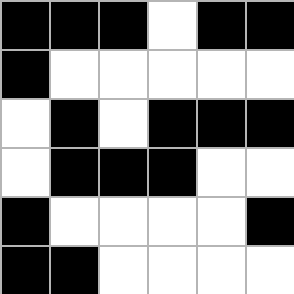[["black", "black", "black", "white", "black", "black"], ["black", "white", "white", "white", "white", "white"], ["white", "black", "white", "black", "black", "black"], ["white", "black", "black", "black", "white", "white"], ["black", "white", "white", "white", "white", "black"], ["black", "black", "white", "white", "white", "white"]]